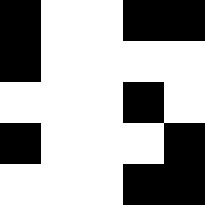[["black", "white", "white", "black", "black"], ["black", "white", "white", "white", "white"], ["white", "white", "white", "black", "white"], ["black", "white", "white", "white", "black"], ["white", "white", "white", "black", "black"]]